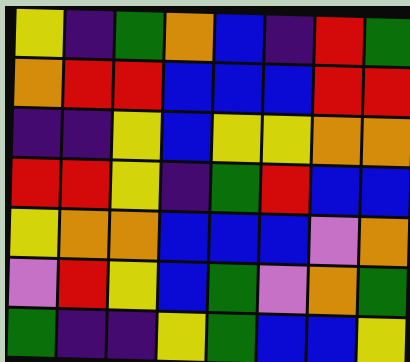[["yellow", "indigo", "green", "orange", "blue", "indigo", "red", "green"], ["orange", "red", "red", "blue", "blue", "blue", "red", "red"], ["indigo", "indigo", "yellow", "blue", "yellow", "yellow", "orange", "orange"], ["red", "red", "yellow", "indigo", "green", "red", "blue", "blue"], ["yellow", "orange", "orange", "blue", "blue", "blue", "violet", "orange"], ["violet", "red", "yellow", "blue", "green", "violet", "orange", "green"], ["green", "indigo", "indigo", "yellow", "green", "blue", "blue", "yellow"]]